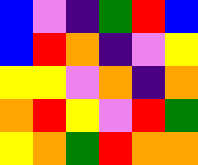[["blue", "violet", "indigo", "green", "red", "blue"], ["blue", "red", "orange", "indigo", "violet", "yellow"], ["yellow", "yellow", "violet", "orange", "indigo", "orange"], ["orange", "red", "yellow", "violet", "red", "green"], ["yellow", "orange", "green", "red", "orange", "orange"]]